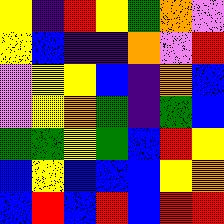[["yellow", "indigo", "red", "yellow", "green", "orange", "violet"], ["yellow", "blue", "indigo", "indigo", "orange", "violet", "red"], ["violet", "yellow", "yellow", "blue", "indigo", "orange", "blue"], ["violet", "yellow", "orange", "green", "indigo", "green", "blue"], ["green", "green", "yellow", "green", "blue", "red", "yellow"], ["blue", "yellow", "blue", "blue", "blue", "yellow", "orange"], ["blue", "red", "blue", "red", "blue", "red", "red"]]